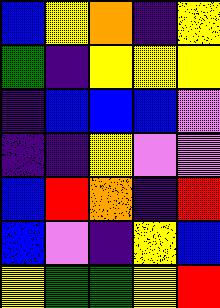[["blue", "yellow", "orange", "indigo", "yellow"], ["green", "indigo", "yellow", "yellow", "yellow"], ["indigo", "blue", "blue", "blue", "violet"], ["indigo", "indigo", "yellow", "violet", "violet"], ["blue", "red", "orange", "indigo", "red"], ["blue", "violet", "indigo", "yellow", "blue"], ["yellow", "green", "green", "yellow", "red"]]